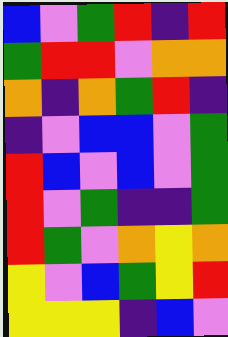[["blue", "violet", "green", "red", "indigo", "red"], ["green", "red", "red", "violet", "orange", "orange"], ["orange", "indigo", "orange", "green", "red", "indigo"], ["indigo", "violet", "blue", "blue", "violet", "green"], ["red", "blue", "violet", "blue", "violet", "green"], ["red", "violet", "green", "indigo", "indigo", "green"], ["red", "green", "violet", "orange", "yellow", "orange"], ["yellow", "violet", "blue", "green", "yellow", "red"], ["yellow", "yellow", "yellow", "indigo", "blue", "violet"]]